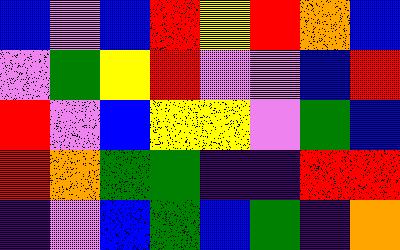[["blue", "violet", "blue", "red", "yellow", "red", "orange", "blue"], ["violet", "green", "yellow", "red", "violet", "violet", "blue", "red"], ["red", "violet", "blue", "yellow", "yellow", "violet", "green", "blue"], ["red", "orange", "green", "green", "indigo", "indigo", "red", "red"], ["indigo", "violet", "blue", "green", "blue", "green", "indigo", "orange"]]